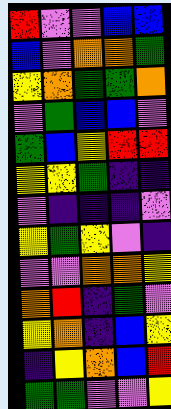[["red", "violet", "violet", "blue", "blue"], ["blue", "violet", "orange", "orange", "green"], ["yellow", "orange", "green", "green", "orange"], ["violet", "green", "blue", "blue", "violet"], ["green", "blue", "yellow", "red", "red"], ["yellow", "yellow", "green", "indigo", "indigo"], ["violet", "indigo", "indigo", "indigo", "violet"], ["yellow", "green", "yellow", "violet", "indigo"], ["violet", "violet", "orange", "orange", "yellow"], ["orange", "red", "indigo", "green", "violet"], ["yellow", "orange", "indigo", "blue", "yellow"], ["indigo", "yellow", "orange", "blue", "red"], ["green", "green", "violet", "violet", "yellow"]]